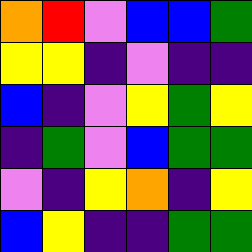[["orange", "red", "violet", "blue", "blue", "green"], ["yellow", "yellow", "indigo", "violet", "indigo", "indigo"], ["blue", "indigo", "violet", "yellow", "green", "yellow"], ["indigo", "green", "violet", "blue", "green", "green"], ["violet", "indigo", "yellow", "orange", "indigo", "yellow"], ["blue", "yellow", "indigo", "indigo", "green", "green"]]